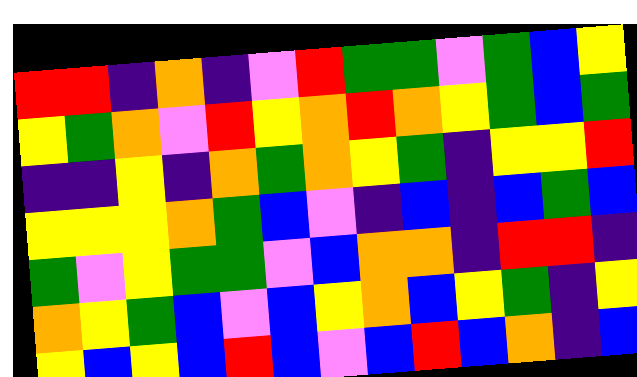[["red", "red", "indigo", "orange", "indigo", "violet", "red", "green", "green", "violet", "green", "blue", "yellow"], ["yellow", "green", "orange", "violet", "red", "yellow", "orange", "red", "orange", "yellow", "green", "blue", "green"], ["indigo", "indigo", "yellow", "indigo", "orange", "green", "orange", "yellow", "green", "indigo", "yellow", "yellow", "red"], ["yellow", "yellow", "yellow", "orange", "green", "blue", "violet", "indigo", "blue", "indigo", "blue", "green", "blue"], ["green", "violet", "yellow", "green", "green", "violet", "blue", "orange", "orange", "indigo", "red", "red", "indigo"], ["orange", "yellow", "green", "blue", "violet", "blue", "yellow", "orange", "blue", "yellow", "green", "indigo", "yellow"], ["yellow", "blue", "yellow", "blue", "red", "blue", "violet", "blue", "red", "blue", "orange", "indigo", "blue"]]